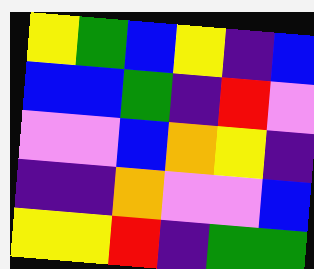[["yellow", "green", "blue", "yellow", "indigo", "blue"], ["blue", "blue", "green", "indigo", "red", "violet"], ["violet", "violet", "blue", "orange", "yellow", "indigo"], ["indigo", "indigo", "orange", "violet", "violet", "blue"], ["yellow", "yellow", "red", "indigo", "green", "green"]]